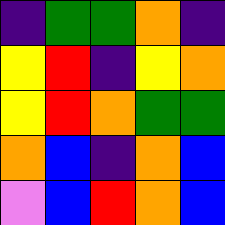[["indigo", "green", "green", "orange", "indigo"], ["yellow", "red", "indigo", "yellow", "orange"], ["yellow", "red", "orange", "green", "green"], ["orange", "blue", "indigo", "orange", "blue"], ["violet", "blue", "red", "orange", "blue"]]